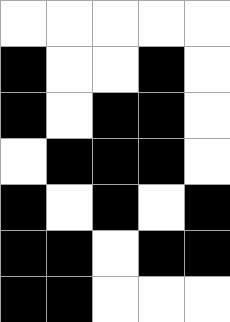[["white", "white", "white", "white", "white"], ["black", "white", "white", "black", "white"], ["black", "white", "black", "black", "white"], ["white", "black", "black", "black", "white"], ["black", "white", "black", "white", "black"], ["black", "black", "white", "black", "black"], ["black", "black", "white", "white", "white"]]